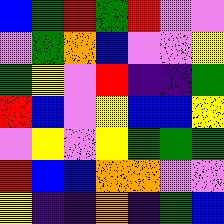[["blue", "green", "red", "green", "red", "violet", "violet"], ["violet", "green", "orange", "blue", "violet", "violet", "yellow"], ["green", "yellow", "violet", "red", "indigo", "indigo", "green"], ["red", "blue", "violet", "yellow", "blue", "blue", "yellow"], ["violet", "yellow", "violet", "yellow", "green", "green", "green"], ["red", "blue", "blue", "orange", "orange", "violet", "violet"], ["yellow", "indigo", "indigo", "orange", "indigo", "green", "blue"]]